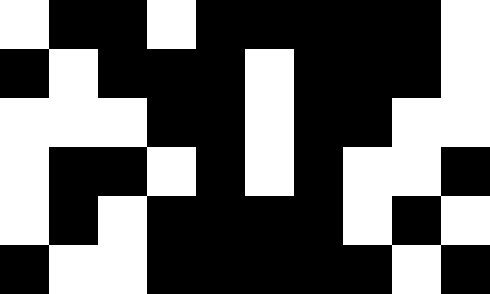[["white", "black", "black", "white", "black", "black", "black", "black", "black", "white"], ["black", "white", "black", "black", "black", "white", "black", "black", "black", "white"], ["white", "white", "white", "black", "black", "white", "black", "black", "white", "white"], ["white", "black", "black", "white", "black", "white", "black", "white", "white", "black"], ["white", "black", "white", "black", "black", "black", "black", "white", "black", "white"], ["black", "white", "white", "black", "black", "black", "black", "black", "white", "black"]]